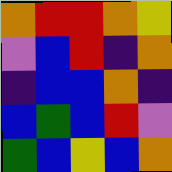[["orange", "red", "red", "orange", "yellow"], ["violet", "blue", "red", "indigo", "orange"], ["indigo", "blue", "blue", "orange", "indigo"], ["blue", "green", "blue", "red", "violet"], ["green", "blue", "yellow", "blue", "orange"]]